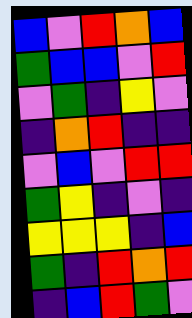[["blue", "violet", "red", "orange", "blue"], ["green", "blue", "blue", "violet", "red"], ["violet", "green", "indigo", "yellow", "violet"], ["indigo", "orange", "red", "indigo", "indigo"], ["violet", "blue", "violet", "red", "red"], ["green", "yellow", "indigo", "violet", "indigo"], ["yellow", "yellow", "yellow", "indigo", "blue"], ["green", "indigo", "red", "orange", "red"], ["indigo", "blue", "red", "green", "violet"]]